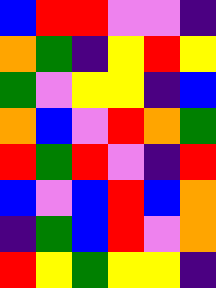[["blue", "red", "red", "violet", "violet", "indigo"], ["orange", "green", "indigo", "yellow", "red", "yellow"], ["green", "violet", "yellow", "yellow", "indigo", "blue"], ["orange", "blue", "violet", "red", "orange", "green"], ["red", "green", "red", "violet", "indigo", "red"], ["blue", "violet", "blue", "red", "blue", "orange"], ["indigo", "green", "blue", "red", "violet", "orange"], ["red", "yellow", "green", "yellow", "yellow", "indigo"]]